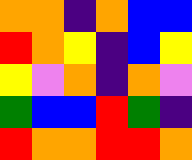[["orange", "orange", "indigo", "orange", "blue", "blue"], ["red", "orange", "yellow", "indigo", "blue", "yellow"], ["yellow", "violet", "orange", "indigo", "orange", "violet"], ["green", "blue", "blue", "red", "green", "indigo"], ["red", "orange", "orange", "red", "red", "orange"]]